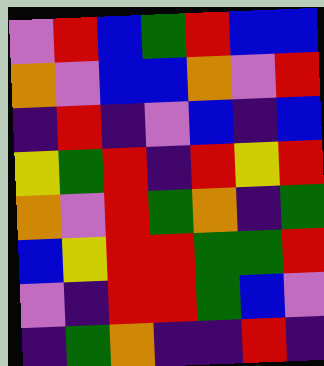[["violet", "red", "blue", "green", "red", "blue", "blue"], ["orange", "violet", "blue", "blue", "orange", "violet", "red"], ["indigo", "red", "indigo", "violet", "blue", "indigo", "blue"], ["yellow", "green", "red", "indigo", "red", "yellow", "red"], ["orange", "violet", "red", "green", "orange", "indigo", "green"], ["blue", "yellow", "red", "red", "green", "green", "red"], ["violet", "indigo", "red", "red", "green", "blue", "violet"], ["indigo", "green", "orange", "indigo", "indigo", "red", "indigo"]]